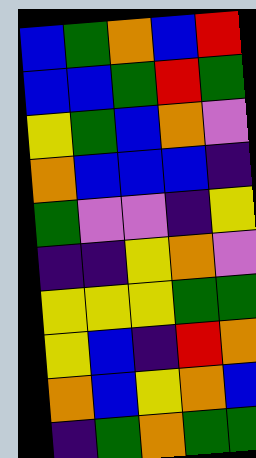[["blue", "green", "orange", "blue", "red"], ["blue", "blue", "green", "red", "green"], ["yellow", "green", "blue", "orange", "violet"], ["orange", "blue", "blue", "blue", "indigo"], ["green", "violet", "violet", "indigo", "yellow"], ["indigo", "indigo", "yellow", "orange", "violet"], ["yellow", "yellow", "yellow", "green", "green"], ["yellow", "blue", "indigo", "red", "orange"], ["orange", "blue", "yellow", "orange", "blue"], ["indigo", "green", "orange", "green", "green"]]